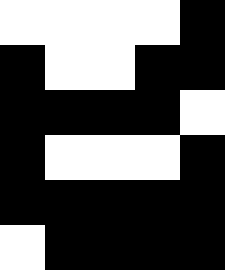[["white", "white", "white", "white", "black"], ["black", "white", "white", "black", "black"], ["black", "black", "black", "black", "white"], ["black", "white", "white", "white", "black"], ["black", "black", "black", "black", "black"], ["white", "black", "black", "black", "black"]]